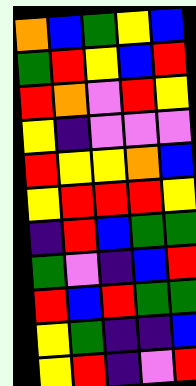[["orange", "blue", "green", "yellow", "blue"], ["green", "red", "yellow", "blue", "red"], ["red", "orange", "violet", "red", "yellow"], ["yellow", "indigo", "violet", "violet", "violet"], ["red", "yellow", "yellow", "orange", "blue"], ["yellow", "red", "red", "red", "yellow"], ["indigo", "red", "blue", "green", "green"], ["green", "violet", "indigo", "blue", "red"], ["red", "blue", "red", "green", "green"], ["yellow", "green", "indigo", "indigo", "blue"], ["yellow", "red", "indigo", "violet", "red"]]